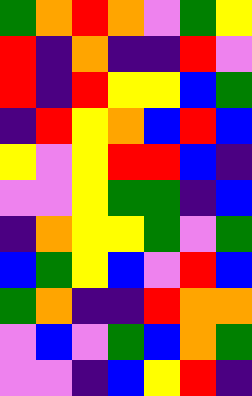[["green", "orange", "red", "orange", "violet", "green", "yellow"], ["red", "indigo", "orange", "indigo", "indigo", "red", "violet"], ["red", "indigo", "red", "yellow", "yellow", "blue", "green"], ["indigo", "red", "yellow", "orange", "blue", "red", "blue"], ["yellow", "violet", "yellow", "red", "red", "blue", "indigo"], ["violet", "violet", "yellow", "green", "green", "indigo", "blue"], ["indigo", "orange", "yellow", "yellow", "green", "violet", "green"], ["blue", "green", "yellow", "blue", "violet", "red", "blue"], ["green", "orange", "indigo", "indigo", "red", "orange", "orange"], ["violet", "blue", "violet", "green", "blue", "orange", "green"], ["violet", "violet", "indigo", "blue", "yellow", "red", "indigo"]]